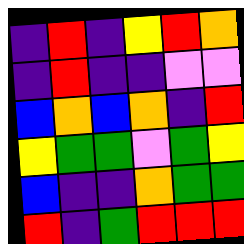[["indigo", "red", "indigo", "yellow", "red", "orange"], ["indigo", "red", "indigo", "indigo", "violet", "violet"], ["blue", "orange", "blue", "orange", "indigo", "red"], ["yellow", "green", "green", "violet", "green", "yellow"], ["blue", "indigo", "indigo", "orange", "green", "green"], ["red", "indigo", "green", "red", "red", "red"]]